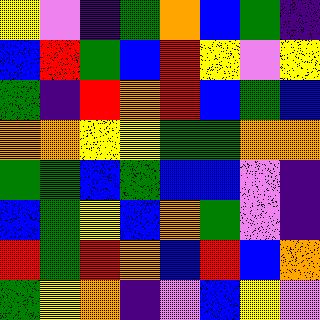[["yellow", "violet", "indigo", "green", "orange", "blue", "green", "indigo"], ["blue", "red", "green", "blue", "red", "yellow", "violet", "yellow"], ["green", "indigo", "red", "orange", "red", "blue", "green", "blue"], ["orange", "orange", "yellow", "yellow", "green", "green", "orange", "orange"], ["green", "green", "blue", "green", "blue", "blue", "violet", "indigo"], ["blue", "green", "yellow", "blue", "orange", "green", "violet", "indigo"], ["red", "green", "red", "orange", "blue", "red", "blue", "orange"], ["green", "yellow", "orange", "indigo", "violet", "blue", "yellow", "violet"]]